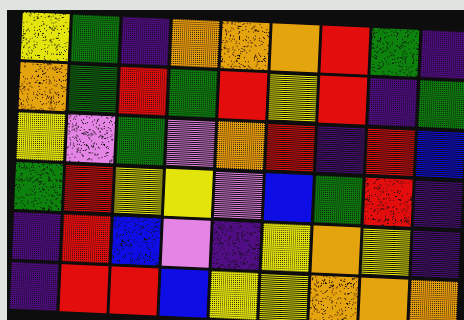[["yellow", "green", "indigo", "orange", "orange", "orange", "red", "green", "indigo"], ["orange", "green", "red", "green", "red", "yellow", "red", "indigo", "green"], ["yellow", "violet", "green", "violet", "orange", "red", "indigo", "red", "blue"], ["green", "red", "yellow", "yellow", "violet", "blue", "green", "red", "indigo"], ["indigo", "red", "blue", "violet", "indigo", "yellow", "orange", "yellow", "indigo"], ["indigo", "red", "red", "blue", "yellow", "yellow", "orange", "orange", "orange"]]